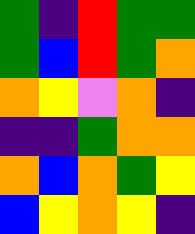[["green", "indigo", "red", "green", "green"], ["green", "blue", "red", "green", "orange"], ["orange", "yellow", "violet", "orange", "indigo"], ["indigo", "indigo", "green", "orange", "orange"], ["orange", "blue", "orange", "green", "yellow"], ["blue", "yellow", "orange", "yellow", "indigo"]]